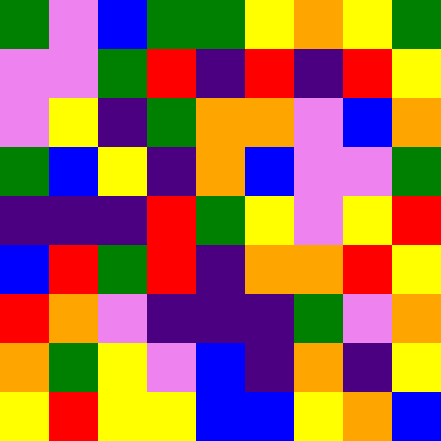[["green", "violet", "blue", "green", "green", "yellow", "orange", "yellow", "green"], ["violet", "violet", "green", "red", "indigo", "red", "indigo", "red", "yellow"], ["violet", "yellow", "indigo", "green", "orange", "orange", "violet", "blue", "orange"], ["green", "blue", "yellow", "indigo", "orange", "blue", "violet", "violet", "green"], ["indigo", "indigo", "indigo", "red", "green", "yellow", "violet", "yellow", "red"], ["blue", "red", "green", "red", "indigo", "orange", "orange", "red", "yellow"], ["red", "orange", "violet", "indigo", "indigo", "indigo", "green", "violet", "orange"], ["orange", "green", "yellow", "violet", "blue", "indigo", "orange", "indigo", "yellow"], ["yellow", "red", "yellow", "yellow", "blue", "blue", "yellow", "orange", "blue"]]